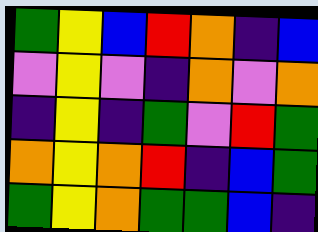[["green", "yellow", "blue", "red", "orange", "indigo", "blue"], ["violet", "yellow", "violet", "indigo", "orange", "violet", "orange"], ["indigo", "yellow", "indigo", "green", "violet", "red", "green"], ["orange", "yellow", "orange", "red", "indigo", "blue", "green"], ["green", "yellow", "orange", "green", "green", "blue", "indigo"]]